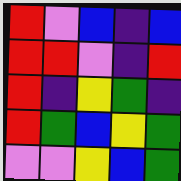[["red", "violet", "blue", "indigo", "blue"], ["red", "red", "violet", "indigo", "red"], ["red", "indigo", "yellow", "green", "indigo"], ["red", "green", "blue", "yellow", "green"], ["violet", "violet", "yellow", "blue", "green"]]